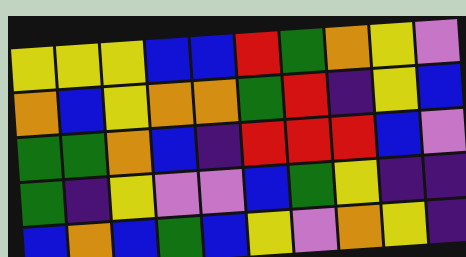[["yellow", "yellow", "yellow", "blue", "blue", "red", "green", "orange", "yellow", "violet"], ["orange", "blue", "yellow", "orange", "orange", "green", "red", "indigo", "yellow", "blue"], ["green", "green", "orange", "blue", "indigo", "red", "red", "red", "blue", "violet"], ["green", "indigo", "yellow", "violet", "violet", "blue", "green", "yellow", "indigo", "indigo"], ["blue", "orange", "blue", "green", "blue", "yellow", "violet", "orange", "yellow", "indigo"]]